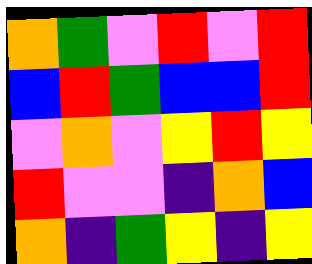[["orange", "green", "violet", "red", "violet", "red"], ["blue", "red", "green", "blue", "blue", "red"], ["violet", "orange", "violet", "yellow", "red", "yellow"], ["red", "violet", "violet", "indigo", "orange", "blue"], ["orange", "indigo", "green", "yellow", "indigo", "yellow"]]